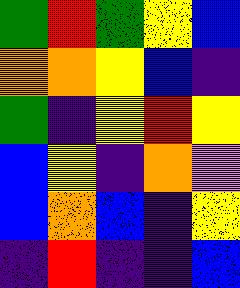[["green", "red", "green", "yellow", "blue"], ["orange", "orange", "yellow", "blue", "indigo"], ["green", "indigo", "yellow", "red", "yellow"], ["blue", "yellow", "indigo", "orange", "violet"], ["blue", "orange", "blue", "indigo", "yellow"], ["indigo", "red", "indigo", "indigo", "blue"]]